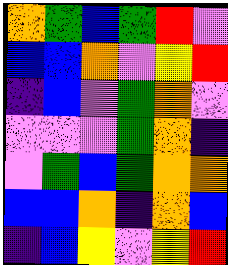[["orange", "green", "blue", "green", "red", "violet"], ["blue", "blue", "orange", "violet", "yellow", "red"], ["indigo", "blue", "violet", "green", "orange", "violet"], ["violet", "violet", "violet", "green", "orange", "indigo"], ["violet", "green", "blue", "green", "orange", "orange"], ["blue", "blue", "orange", "indigo", "orange", "blue"], ["indigo", "blue", "yellow", "violet", "yellow", "red"]]